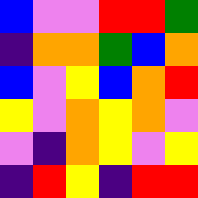[["blue", "violet", "violet", "red", "red", "green"], ["indigo", "orange", "orange", "green", "blue", "orange"], ["blue", "violet", "yellow", "blue", "orange", "red"], ["yellow", "violet", "orange", "yellow", "orange", "violet"], ["violet", "indigo", "orange", "yellow", "violet", "yellow"], ["indigo", "red", "yellow", "indigo", "red", "red"]]